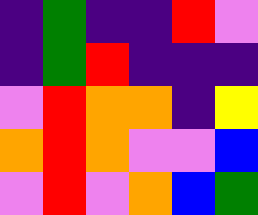[["indigo", "green", "indigo", "indigo", "red", "violet"], ["indigo", "green", "red", "indigo", "indigo", "indigo"], ["violet", "red", "orange", "orange", "indigo", "yellow"], ["orange", "red", "orange", "violet", "violet", "blue"], ["violet", "red", "violet", "orange", "blue", "green"]]